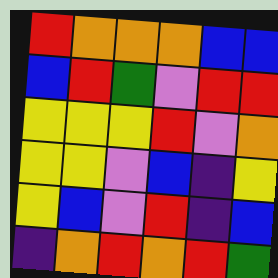[["red", "orange", "orange", "orange", "blue", "blue"], ["blue", "red", "green", "violet", "red", "red"], ["yellow", "yellow", "yellow", "red", "violet", "orange"], ["yellow", "yellow", "violet", "blue", "indigo", "yellow"], ["yellow", "blue", "violet", "red", "indigo", "blue"], ["indigo", "orange", "red", "orange", "red", "green"]]